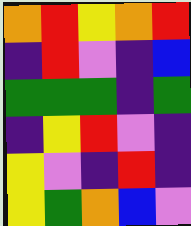[["orange", "red", "yellow", "orange", "red"], ["indigo", "red", "violet", "indigo", "blue"], ["green", "green", "green", "indigo", "green"], ["indigo", "yellow", "red", "violet", "indigo"], ["yellow", "violet", "indigo", "red", "indigo"], ["yellow", "green", "orange", "blue", "violet"]]